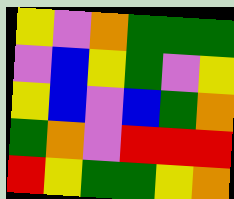[["yellow", "violet", "orange", "green", "green", "green"], ["violet", "blue", "yellow", "green", "violet", "yellow"], ["yellow", "blue", "violet", "blue", "green", "orange"], ["green", "orange", "violet", "red", "red", "red"], ["red", "yellow", "green", "green", "yellow", "orange"]]